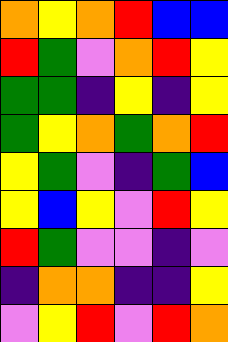[["orange", "yellow", "orange", "red", "blue", "blue"], ["red", "green", "violet", "orange", "red", "yellow"], ["green", "green", "indigo", "yellow", "indigo", "yellow"], ["green", "yellow", "orange", "green", "orange", "red"], ["yellow", "green", "violet", "indigo", "green", "blue"], ["yellow", "blue", "yellow", "violet", "red", "yellow"], ["red", "green", "violet", "violet", "indigo", "violet"], ["indigo", "orange", "orange", "indigo", "indigo", "yellow"], ["violet", "yellow", "red", "violet", "red", "orange"]]